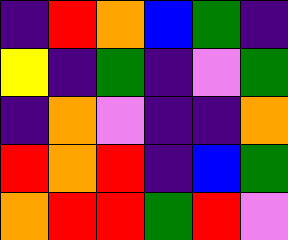[["indigo", "red", "orange", "blue", "green", "indigo"], ["yellow", "indigo", "green", "indigo", "violet", "green"], ["indigo", "orange", "violet", "indigo", "indigo", "orange"], ["red", "orange", "red", "indigo", "blue", "green"], ["orange", "red", "red", "green", "red", "violet"]]